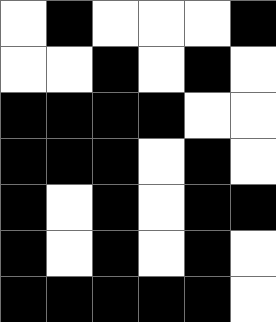[["white", "black", "white", "white", "white", "black"], ["white", "white", "black", "white", "black", "white"], ["black", "black", "black", "black", "white", "white"], ["black", "black", "black", "white", "black", "white"], ["black", "white", "black", "white", "black", "black"], ["black", "white", "black", "white", "black", "white"], ["black", "black", "black", "black", "black", "white"]]